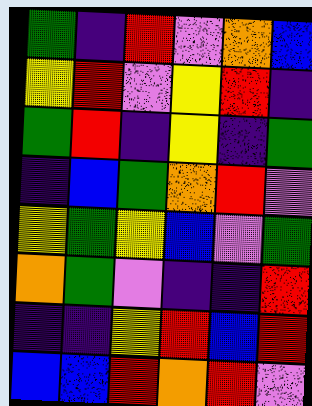[["green", "indigo", "red", "violet", "orange", "blue"], ["yellow", "red", "violet", "yellow", "red", "indigo"], ["green", "red", "indigo", "yellow", "indigo", "green"], ["indigo", "blue", "green", "orange", "red", "violet"], ["yellow", "green", "yellow", "blue", "violet", "green"], ["orange", "green", "violet", "indigo", "indigo", "red"], ["indigo", "indigo", "yellow", "red", "blue", "red"], ["blue", "blue", "red", "orange", "red", "violet"]]